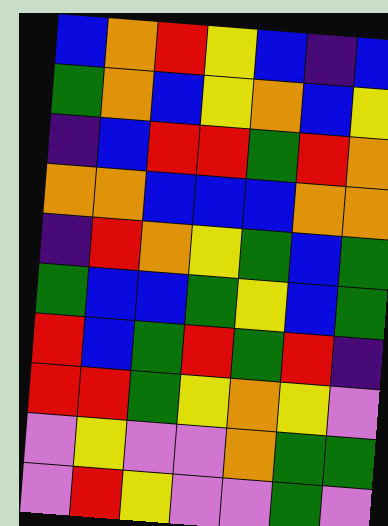[["blue", "orange", "red", "yellow", "blue", "indigo", "blue"], ["green", "orange", "blue", "yellow", "orange", "blue", "yellow"], ["indigo", "blue", "red", "red", "green", "red", "orange"], ["orange", "orange", "blue", "blue", "blue", "orange", "orange"], ["indigo", "red", "orange", "yellow", "green", "blue", "green"], ["green", "blue", "blue", "green", "yellow", "blue", "green"], ["red", "blue", "green", "red", "green", "red", "indigo"], ["red", "red", "green", "yellow", "orange", "yellow", "violet"], ["violet", "yellow", "violet", "violet", "orange", "green", "green"], ["violet", "red", "yellow", "violet", "violet", "green", "violet"]]